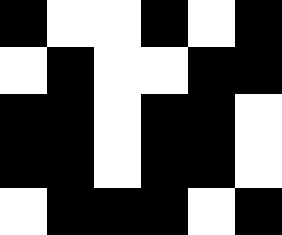[["black", "white", "white", "black", "white", "black"], ["white", "black", "white", "white", "black", "black"], ["black", "black", "white", "black", "black", "white"], ["black", "black", "white", "black", "black", "white"], ["white", "black", "black", "black", "white", "black"]]